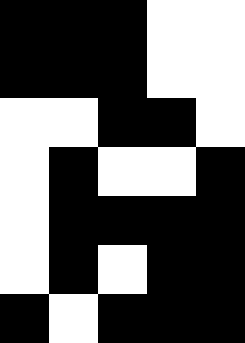[["black", "black", "black", "white", "white"], ["black", "black", "black", "white", "white"], ["white", "white", "black", "black", "white"], ["white", "black", "white", "white", "black"], ["white", "black", "black", "black", "black"], ["white", "black", "white", "black", "black"], ["black", "white", "black", "black", "black"]]